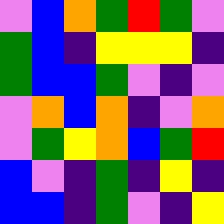[["violet", "blue", "orange", "green", "red", "green", "violet"], ["green", "blue", "indigo", "yellow", "yellow", "yellow", "indigo"], ["green", "blue", "blue", "green", "violet", "indigo", "violet"], ["violet", "orange", "blue", "orange", "indigo", "violet", "orange"], ["violet", "green", "yellow", "orange", "blue", "green", "red"], ["blue", "violet", "indigo", "green", "indigo", "yellow", "indigo"], ["blue", "blue", "indigo", "green", "violet", "indigo", "yellow"]]